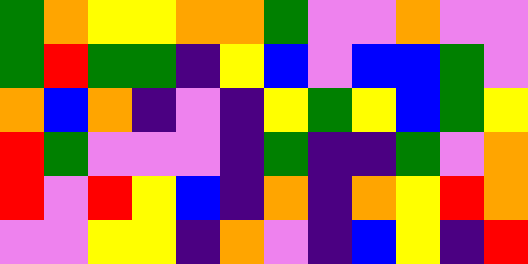[["green", "orange", "yellow", "yellow", "orange", "orange", "green", "violet", "violet", "orange", "violet", "violet"], ["green", "red", "green", "green", "indigo", "yellow", "blue", "violet", "blue", "blue", "green", "violet"], ["orange", "blue", "orange", "indigo", "violet", "indigo", "yellow", "green", "yellow", "blue", "green", "yellow"], ["red", "green", "violet", "violet", "violet", "indigo", "green", "indigo", "indigo", "green", "violet", "orange"], ["red", "violet", "red", "yellow", "blue", "indigo", "orange", "indigo", "orange", "yellow", "red", "orange"], ["violet", "violet", "yellow", "yellow", "indigo", "orange", "violet", "indigo", "blue", "yellow", "indigo", "red"]]